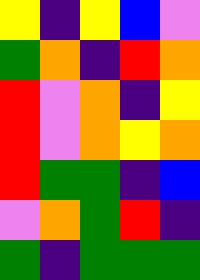[["yellow", "indigo", "yellow", "blue", "violet"], ["green", "orange", "indigo", "red", "orange"], ["red", "violet", "orange", "indigo", "yellow"], ["red", "violet", "orange", "yellow", "orange"], ["red", "green", "green", "indigo", "blue"], ["violet", "orange", "green", "red", "indigo"], ["green", "indigo", "green", "green", "green"]]